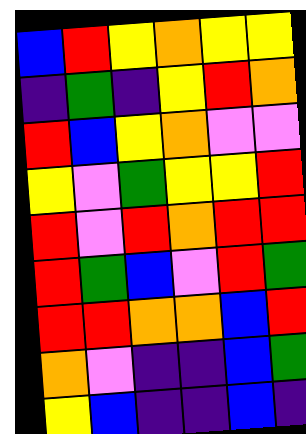[["blue", "red", "yellow", "orange", "yellow", "yellow"], ["indigo", "green", "indigo", "yellow", "red", "orange"], ["red", "blue", "yellow", "orange", "violet", "violet"], ["yellow", "violet", "green", "yellow", "yellow", "red"], ["red", "violet", "red", "orange", "red", "red"], ["red", "green", "blue", "violet", "red", "green"], ["red", "red", "orange", "orange", "blue", "red"], ["orange", "violet", "indigo", "indigo", "blue", "green"], ["yellow", "blue", "indigo", "indigo", "blue", "indigo"]]